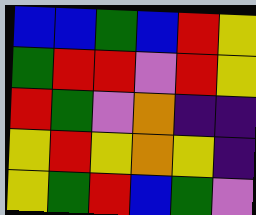[["blue", "blue", "green", "blue", "red", "yellow"], ["green", "red", "red", "violet", "red", "yellow"], ["red", "green", "violet", "orange", "indigo", "indigo"], ["yellow", "red", "yellow", "orange", "yellow", "indigo"], ["yellow", "green", "red", "blue", "green", "violet"]]